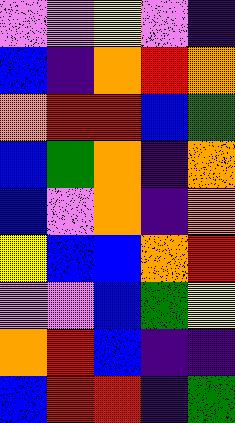[["violet", "violet", "yellow", "violet", "indigo"], ["blue", "indigo", "orange", "red", "orange"], ["orange", "red", "red", "blue", "green"], ["blue", "green", "orange", "indigo", "orange"], ["blue", "violet", "orange", "indigo", "orange"], ["yellow", "blue", "blue", "orange", "red"], ["violet", "violet", "blue", "green", "yellow"], ["orange", "red", "blue", "indigo", "indigo"], ["blue", "red", "red", "indigo", "green"]]